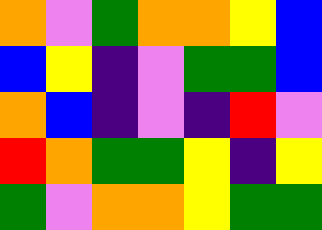[["orange", "violet", "green", "orange", "orange", "yellow", "blue"], ["blue", "yellow", "indigo", "violet", "green", "green", "blue"], ["orange", "blue", "indigo", "violet", "indigo", "red", "violet"], ["red", "orange", "green", "green", "yellow", "indigo", "yellow"], ["green", "violet", "orange", "orange", "yellow", "green", "green"]]